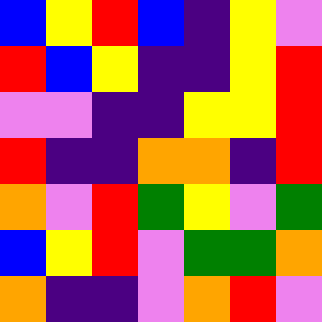[["blue", "yellow", "red", "blue", "indigo", "yellow", "violet"], ["red", "blue", "yellow", "indigo", "indigo", "yellow", "red"], ["violet", "violet", "indigo", "indigo", "yellow", "yellow", "red"], ["red", "indigo", "indigo", "orange", "orange", "indigo", "red"], ["orange", "violet", "red", "green", "yellow", "violet", "green"], ["blue", "yellow", "red", "violet", "green", "green", "orange"], ["orange", "indigo", "indigo", "violet", "orange", "red", "violet"]]